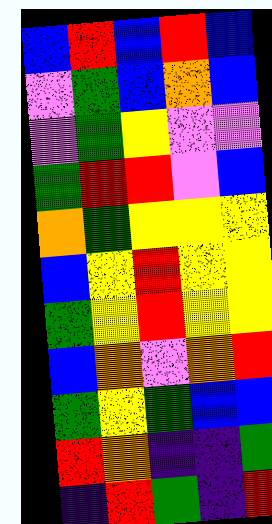[["blue", "red", "blue", "red", "blue"], ["violet", "green", "blue", "orange", "blue"], ["violet", "green", "yellow", "violet", "violet"], ["green", "red", "red", "violet", "blue"], ["orange", "green", "yellow", "yellow", "yellow"], ["blue", "yellow", "red", "yellow", "yellow"], ["green", "yellow", "red", "yellow", "yellow"], ["blue", "orange", "violet", "orange", "red"], ["green", "yellow", "green", "blue", "blue"], ["red", "orange", "indigo", "indigo", "green"], ["indigo", "red", "green", "indigo", "red"]]